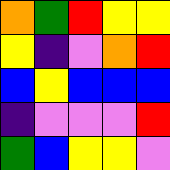[["orange", "green", "red", "yellow", "yellow"], ["yellow", "indigo", "violet", "orange", "red"], ["blue", "yellow", "blue", "blue", "blue"], ["indigo", "violet", "violet", "violet", "red"], ["green", "blue", "yellow", "yellow", "violet"]]